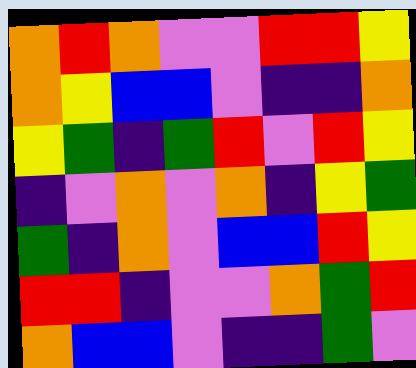[["orange", "red", "orange", "violet", "violet", "red", "red", "yellow"], ["orange", "yellow", "blue", "blue", "violet", "indigo", "indigo", "orange"], ["yellow", "green", "indigo", "green", "red", "violet", "red", "yellow"], ["indigo", "violet", "orange", "violet", "orange", "indigo", "yellow", "green"], ["green", "indigo", "orange", "violet", "blue", "blue", "red", "yellow"], ["red", "red", "indigo", "violet", "violet", "orange", "green", "red"], ["orange", "blue", "blue", "violet", "indigo", "indigo", "green", "violet"]]